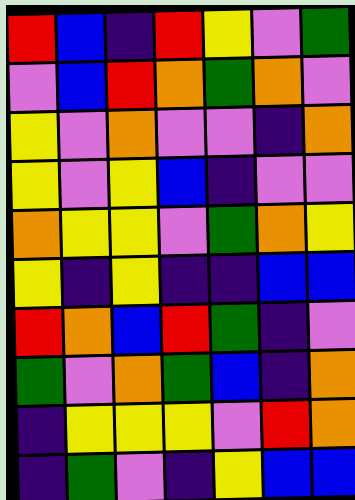[["red", "blue", "indigo", "red", "yellow", "violet", "green"], ["violet", "blue", "red", "orange", "green", "orange", "violet"], ["yellow", "violet", "orange", "violet", "violet", "indigo", "orange"], ["yellow", "violet", "yellow", "blue", "indigo", "violet", "violet"], ["orange", "yellow", "yellow", "violet", "green", "orange", "yellow"], ["yellow", "indigo", "yellow", "indigo", "indigo", "blue", "blue"], ["red", "orange", "blue", "red", "green", "indigo", "violet"], ["green", "violet", "orange", "green", "blue", "indigo", "orange"], ["indigo", "yellow", "yellow", "yellow", "violet", "red", "orange"], ["indigo", "green", "violet", "indigo", "yellow", "blue", "blue"]]